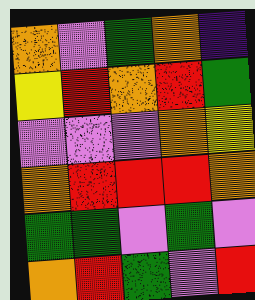[["orange", "violet", "green", "orange", "indigo"], ["yellow", "red", "orange", "red", "green"], ["violet", "violet", "violet", "orange", "yellow"], ["orange", "red", "red", "red", "orange"], ["green", "green", "violet", "green", "violet"], ["orange", "red", "green", "violet", "red"]]